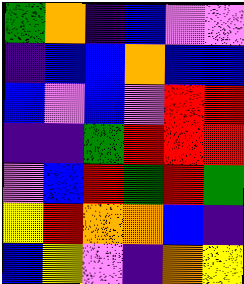[["green", "orange", "indigo", "blue", "violet", "violet"], ["indigo", "blue", "blue", "orange", "blue", "blue"], ["blue", "violet", "blue", "violet", "red", "red"], ["indigo", "indigo", "green", "red", "red", "red"], ["violet", "blue", "red", "green", "red", "green"], ["yellow", "red", "orange", "orange", "blue", "indigo"], ["blue", "yellow", "violet", "indigo", "orange", "yellow"]]